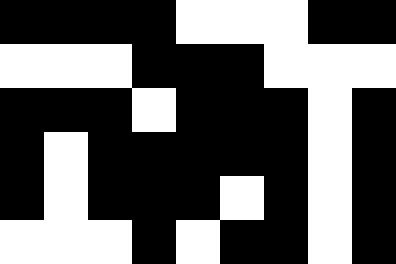[["black", "black", "black", "black", "white", "white", "white", "black", "black"], ["white", "white", "white", "black", "black", "black", "white", "white", "white"], ["black", "black", "black", "white", "black", "black", "black", "white", "black"], ["black", "white", "black", "black", "black", "black", "black", "white", "black"], ["black", "white", "black", "black", "black", "white", "black", "white", "black"], ["white", "white", "white", "black", "white", "black", "black", "white", "black"]]